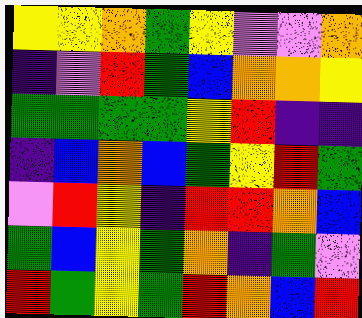[["yellow", "yellow", "orange", "green", "yellow", "violet", "violet", "orange"], ["indigo", "violet", "red", "green", "blue", "orange", "orange", "yellow"], ["green", "green", "green", "green", "yellow", "red", "indigo", "indigo"], ["indigo", "blue", "orange", "blue", "green", "yellow", "red", "green"], ["violet", "red", "yellow", "indigo", "red", "red", "orange", "blue"], ["green", "blue", "yellow", "green", "orange", "indigo", "green", "violet"], ["red", "green", "yellow", "green", "red", "orange", "blue", "red"]]